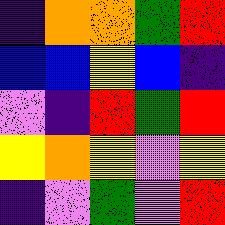[["indigo", "orange", "orange", "green", "red"], ["blue", "blue", "yellow", "blue", "indigo"], ["violet", "indigo", "red", "green", "red"], ["yellow", "orange", "yellow", "violet", "yellow"], ["indigo", "violet", "green", "violet", "red"]]